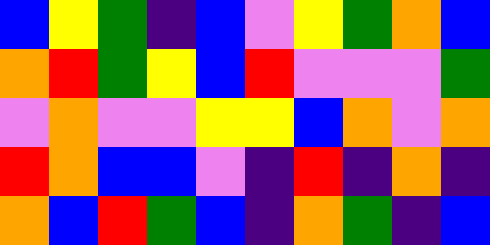[["blue", "yellow", "green", "indigo", "blue", "violet", "yellow", "green", "orange", "blue"], ["orange", "red", "green", "yellow", "blue", "red", "violet", "violet", "violet", "green"], ["violet", "orange", "violet", "violet", "yellow", "yellow", "blue", "orange", "violet", "orange"], ["red", "orange", "blue", "blue", "violet", "indigo", "red", "indigo", "orange", "indigo"], ["orange", "blue", "red", "green", "blue", "indigo", "orange", "green", "indigo", "blue"]]